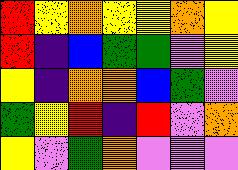[["red", "yellow", "orange", "yellow", "yellow", "orange", "yellow"], ["red", "indigo", "blue", "green", "green", "violet", "yellow"], ["yellow", "indigo", "orange", "orange", "blue", "green", "violet"], ["green", "yellow", "red", "indigo", "red", "violet", "orange"], ["yellow", "violet", "green", "orange", "violet", "violet", "violet"]]